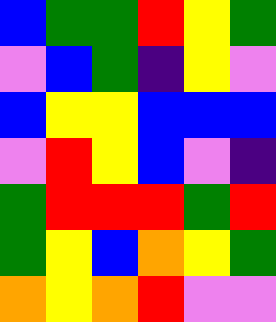[["blue", "green", "green", "red", "yellow", "green"], ["violet", "blue", "green", "indigo", "yellow", "violet"], ["blue", "yellow", "yellow", "blue", "blue", "blue"], ["violet", "red", "yellow", "blue", "violet", "indigo"], ["green", "red", "red", "red", "green", "red"], ["green", "yellow", "blue", "orange", "yellow", "green"], ["orange", "yellow", "orange", "red", "violet", "violet"]]